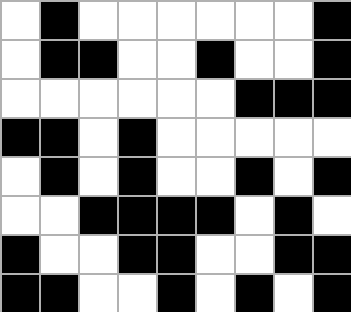[["white", "black", "white", "white", "white", "white", "white", "white", "black"], ["white", "black", "black", "white", "white", "black", "white", "white", "black"], ["white", "white", "white", "white", "white", "white", "black", "black", "black"], ["black", "black", "white", "black", "white", "white", "white", "white", "white"], ["white", "black", "white", "black", "white", "white", "black", "white", "black"], ["white", "white", "black", "black", "black", "black", "white", "black", "white"], ["black", "white", "white", "black", "black", "white", "white", "black", "black"], ["black", "black", "white", "white", "black", "white", "black", "white", "black"]]